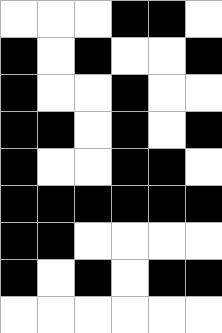[["white", "white", "white", "black", "black", "white"], ["black", "white", "black", "white", "white", "black"], ["black", "white", "white", "black", "white", "white"], ["black", "black", "white", "black", "white", "black"], ["black", "white", "white", "black", "black", "white"], ["black", "black", "black", "black", "black", "black"], ["black", "black", "white", "white", "white", "white"], ["black", "white", "black", "white", "black", "black"], ["white", "white", "white", "white", "white", "white"]]